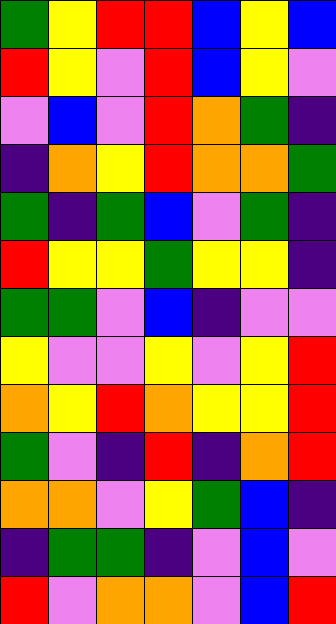[["green", "yellow", "red", "red", "blue", "yellow", "blue"], ["red", "yellow", "violet", "red", "blue", "yellow", "violet"], ["violet", "blue", "violet", "red", "orange", "green", "indigo"], ["indigo", "orange", "yellow", "red", "orange", "orange", "green"], ["green", "indigo", "green", "blue", "violet", "green", "indigo"], ["red", "yellow", "yellow", "green", "yellow", "yellow", "indigo"], ["green", "green", "violet", "blue", "indigo", "violet", "violet"], ["yellow", "violet", "violet", "yellow", "violet", "yellow", "red"], ["orange", "yellow", "red", "orange", "yellow", "yellow", "red"], ["green", "violet", "indigo", "red", "indigo", "orange", "red"], ["orange", "orange", "violet", "yellow", "green", "blue", "indigo"], ["indigo", "green", "green", "indigo", "violet", "blue", "violet"], ["red", "violet", "orange", "orange", "violet", "blue", "red"]]